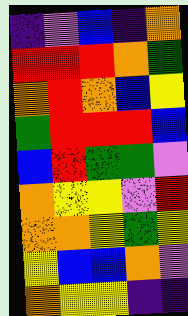[["indigo", "violet", "blue", "indigo", "orange"], ["red", "red", "red", "orange", "green"], ["orange", "red", "orange", "blue", "yellow"], ["green", "red", "red", "red", "blue"], ["blue", "red", "green", "green", "violet"], ["orange", "yellow", "yellow", "violet", "red"], ["orange", "orange", "yellow", "green", "yellow"], ["yellow", "blue", "blue", "orange", "violet"], ["orange", "yellow", "yellow", "indigo", "indigo"]]